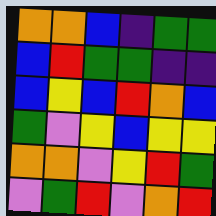[["orange", "orange", "blue", "indigo", "green", "green"], ["blue", "red", "green", "green", "indigo", "indigo"], ["blue", "yellow", "blue", "red", "orange", "blue"], ["green", "violet", "yellow", "blue", "yellow", "yellow"], ["orange", "orange", "violet", "yellow", "red", "green"], ["violet", "green", "red", "violet", "orange", "red"]]